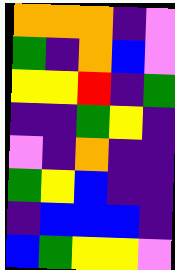[["orange", "orange", "orange", "indigo", "violet"], ["green", "indigo", "orange", "blue", "violet"], ["yellow", "yellow", "red", "indigo", "green"], ["indigo", "indigo", "green", "yellow", "indigo"], ["violet", "indigo", "orange", "indigo", "indigo"], ["green", "yellow", "blue", "indigo", "indigo"], ["indigo", "blue", "blue", "blue", "indigo"], ["blue", "green", "yellow", "yellow", "violet"]]